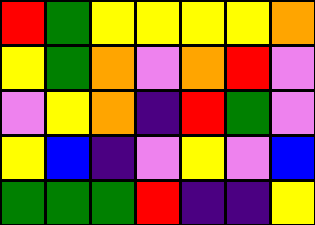[["red", "green", "yellow", "yellow", "yellow", "yellow", "orange"], ["yellow", "green", "orange", "violet", "orange", "red", "violet"], ["violet", "yellow", "orange", "indigo", "red", "green", "violet"], ["yellow", "blue", "indigo", "violet", "yellow", "violet", "blue"], ["green", "green", "green", "red", "indigo", "indigo", "yellow"]]